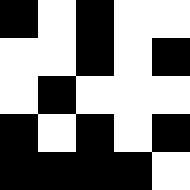[["black", "white", "black", "white", "white"], ["white", "white", "black", "white", "black"], ["white", "black", "white", "white", "white"], ["black", "white", "black", "white", "black"], ["black", "black", "black", "black", "white"]]